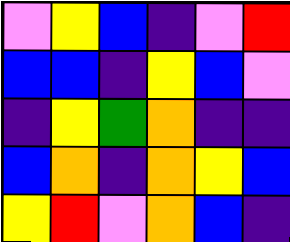[["violet", "yellow", "blue", "indigo", "violet", "red"], ["blue", "blue", "indigo", "yellow", "blue", "violet"], ["indigo", "yellow", "green", "orange", "indigo", "indigo"], ["blue", "orange", "indigo", "orange", "yellow", "blue"], ["yellow", "red", "violet", "orange", "blue", "indigo"]]